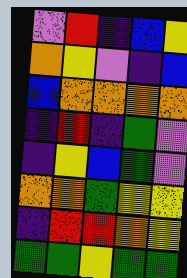[["violet", "red", "indigo", "blue", "yellow"], ["orange", "yellow", "violet", "indigo", "blue"], ["blue", "orange", "orange", "orange", "orange"], ["indigo", "red", "indigo", "green", "violet"], ["indigo", "yellow", "blue", "green", "violet"], ["orange", "orange", "green", "yellow", "yellow"], ["indigo", "red", "red", "orange", "yellow"], ["green", "green", "yellow", "green", "green"]]